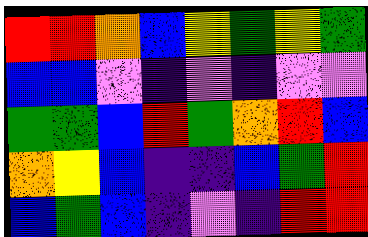[["red", "red", "orange", "blue", "yellow", "green", "yellow", "green"], ["blue", "blue", "violet", "indigo", "violet", "indigo", "violet", "violet"], ["green", "green", "blue", "red", "green", "orange", "red", "blue"], ["orange", "yellow", "blue", "indigo", "indigo", "blue", "green", "red"], ["blue", "green", "blue", "indigo", "violet", "indigo", "red", "red"]]